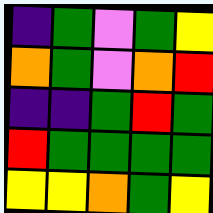[["indigo", "green", "violet", "green", "yellow"], ["orange", "green", "violet", "orange", "red"], ["indigo", "indigo", "green", "red", "green"], ["red", "green", "green", "green", "green"], ["yellow", "yellow", "orange", "green", "yellow"]]